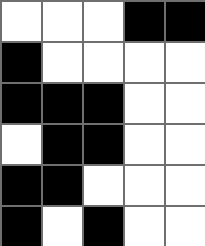[["white", "white", "white", "black", "black"], ["black", "white", "white", "white", "white"], ["black", "black", "black", "white", "white"], ["white", "black", "black", "white", "white"], ["black", "black", "white", "white", "white"], ["black", "white", "black", "white", "white"]]